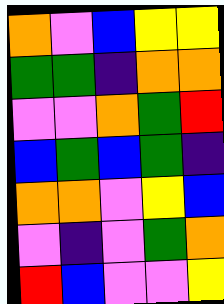[["orange", "violet", "blue", "yellow", "yellow"], ["green", "green", "indigo", "orange", "orange"], ["violet", "violet", "orange", "green", "red"], ["blue", "green", "blue", "green", "indigo"], ["orange", "orange", "violet", "yellow", "blue"], ["violet", "indigo", "violet", "green", "orange"], ["red", "blue", "violet", "violet", "yellow"]]